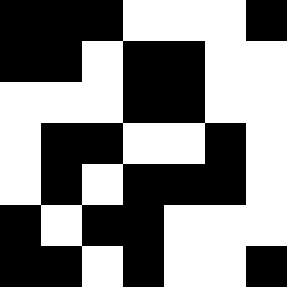[["black", "black", "black", "white", "white", "white", "black"], ["black", "black", "white", "black", "black", "white", "white"], ["white", "white", "white", "black", "black", "white", "white"], ["white", "black", "black", "white", "white", "black", "white"], ["white", "black", "white", "black", "black", "black", "white"], ["black", "white", "black", "black", "white", "white", "white"], ["black", "black", "white", "black", "white", "white", "black"]]